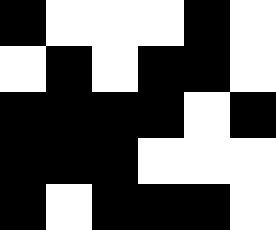[["black", "white", "white", "white", "black", "white"], ["white", "black", "white", "black", "black", "white"], ["black", "black", "black", "black", "white", "black"], ["black", "black", "black", "white", "white", "white"], ["black", "white", "black", "black", "black", "white"]]